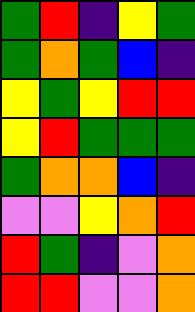[["green", "red", "indigo", "yellow", "green"], ["green", "orange", "green", "blue", "indigo"], ["yellow", "green", "yellow", "red", "red"], ["yellow", "red", "green", "green", "green"], ["green", "orange", "orange", "blue", "indigo"], ["violet", "violet", "yellow", "orange", "red"], ["red", "green", "indigo", "violet", "orange"], ["red", "red", "violet", "violet", "orange"]]